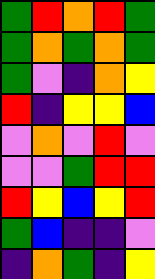[["green", "red", "orange", "red", "green"], ["green", "orange", "green", "orange", "green"], ["green", "violet", "indigo", "orange", "yellow"], ["red", "indigo", "yellow", "yellow", "blue"], ["violet", "orange", "violet", "red", "violet"], ["violet", "violet", "green", "red", "red"], ["red", "yellow", "blue", "yellow", "red"], ["green", "blue", "indigo", "indigo", "violet"], ["indigo", "orange", "green", "indigo", "yellow"]]